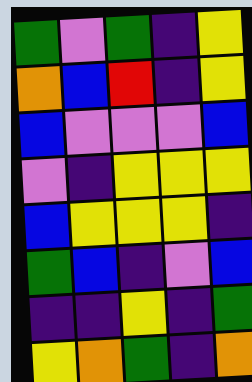[["green", "violet", "green", "indigo", "yellow"], ["orange", "blue", "red", "indigo", "yellow"], ["blue", "violet", "violet", "violet", "blue"], ["violet", "indigo", "yellow", "yellow", "yellow"], ["blue", "yellow", "yellow", "yellow", "indigo"], ["green", "blue", "indigo", "violet", "blue"], ["indigo", "indigo", "yellow", "indigo", "green"], ["yellow", "orange", "green", "indigo", "orange"]]